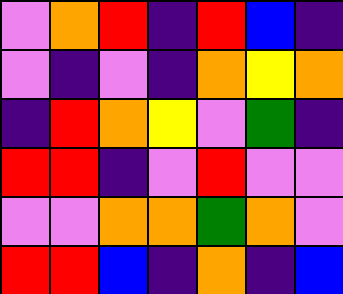[["violet", "orange", "red", "indigo", "red", "blue", "indigo"], ["violet", "indigo", "violet", "indigo", "orange", "yellow", "orange"], ["indigo", "red", "orange", "yellow", "violet", "green", "indigo"], ["red", "red", "indigo", "violet", "red", "violet", "violet"], ["violet", "violet", "orange", "orange", "green", "orange", "violet"], ["red", "red", "blue", "indigo", "orange", "indigo", "blue"]]